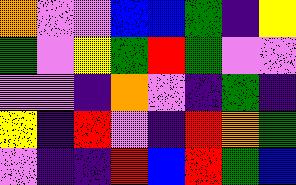[["orange", "violet", "violet", "blue", "blue", "green", "indigo", "yellow"], ["green", "violet", "yellow", "green", "red", "green", "violet", "violet"], ["violet", "violet", "indigo", "orange", "violet", "indigo", "green", "indigo"], ["yellow", "indigo", "red", "violet", "indigo", "red", "orange", "green"], ["violet", "indigo", "indigo", "red", "blue", "red", "green", "blue"]]